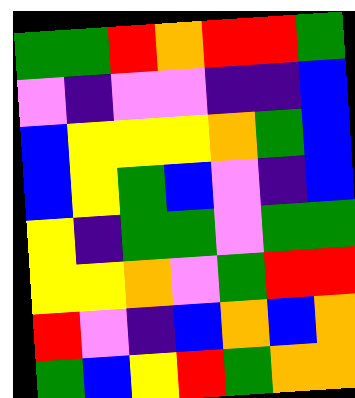[["green", "green", "red", "orange", "red", "red", "green"], ["violet", "indigo", "violet", "violet", "indigo", "indigo", "blue"], ["blue", "yellow", "yellow", "yellow", "orange", "green", "blue"], ["blue", "yellow", "green", "blue", "violet", "indigo", "blue"], ["yellow", "indigo", "green", "green", "violet", "green", "green"], ["yellow", "yellow", "orange", "violet", "green", "red", "red"], ["red", "violet", "indigo", "blue", "orange", "blue", "orange"], ["green", "blue", "yellow", "red", "green", "orange", "orange"]]